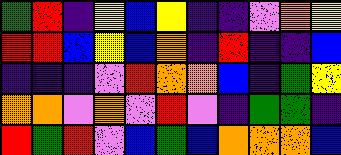[["green", "red", "indigo", "yellow", "blue", "yellow", "indigo", "indigo", "violet", "orange", "yellow"], ["red", "red", "blue", "yellow", "blue", "orange", "indigo", "red", "indigo", "indigo", "blue"], ["indigo", "indigo", "indigo", "violet", "red", "orange", "orange", "blue", "indigo", "green", "yellow"], ["orange", "orange", "violet", "orange", "violet", "red", "violet", "indigo", "green", "green", "indigo"], ["red", "green", "red", "violet", "blue", "green", "blue", "orange", "orange", "orange", "blue"]]